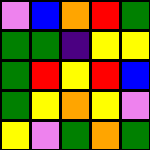[["violet", "blue", "orange", "red", "green"], ["green", "green", "indigo", "yellow", "yellow"], ["green", "red", "yellow", "red", "blue"], ["green", "yellow", "orange", "yellow", "violet"], ["yellow", "violet", "green", "orange", "green"]]